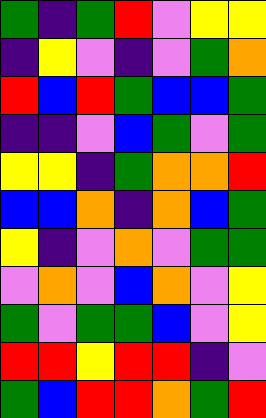[["green", "indigo", "green", "red", "violet", "yellow", "yellow"], ["indigo", "yellow", "violet", "indigo", "violet", "green", "orange"], ["red", "blue", "red", "green", "blue", "blue", "green"], ["indigo", "indigo", "violet", "blue", "green", "violet", "green"], ["yellow", "yellow", "indigo", "green", "orange", "orange", "red"], ["blue", "blue", "orange", "indigo", "orange", "blue", "green"], ["yellow", "indigo", "violet", "orange", "violet", "green", "green"], ["violet", "orange", "violet", "blue", "orange", "violet", "yellow"], ["green", "violet", "green", "green", "blue", "violet", "yellow"], ["red", "red", "yellow", "red", "red", "indigo", "violet"], ["green", "blue", "red", "red", "orange", "green", "red"]]